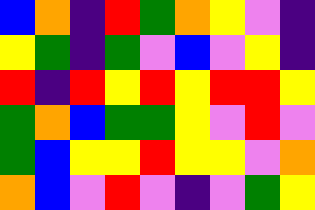[["blue", "orange", "indigo", "red", "green", "orange", "yellow", "violet", "indigo"], ["yellow", "green", "indigo", "green", "violet", "blue", "violet", "yellow", "indigo"], ["red", "indigo", "red", "yellow", "red", "yellow", "red", "red", "yellow"], ["green", "orange", "blue", "green", "green", "yellow", "violet", "red", "violet"], ["green", "blue", "yellow", "yellow", "red", "yellow", "yellow", "violet", "orange"], ["orange", "blue", "violet", "red", "violet", "indigo", "violet", "green", "yellow"]]